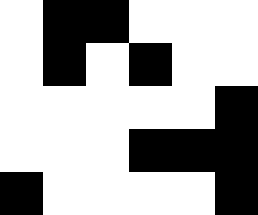[["white", "black", "black", "white", "white", "white"], ["white", "black", "white", "black", "white", "white"], ["white", "white", "white", "white", "white", "black"], ["white", "white", "white", "black", "black", "black"], ["black", "white", "white", "white", "white", "black"]]